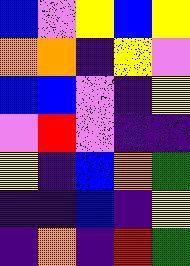[["blue", "violet", "yellow", "blue", "yellow"], ["orange", "orange", "indigo", "yellow", "violet"], ["blue", "blue", "violet", "indigo", "yellow"], ["violet", "red", "violet", "indigo", "indigo"], ["yellow", "indigo", "blue", "orange", "green"], ["indigo", "indigo", "blue", "indigo", "yellow"], ["indigo", "orange", "indigo", "red", "green"]]